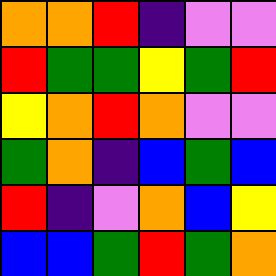[["orange", "orange", "red", "indigo", "violet", "violet"], ["red", "green", "green", "yellow", "green", "red"], ["yellow", "orange", "red", "orange", "violet", "violet"], ["green", "orange", "indigo", "blue", "green", "blue"], ["red", "indigo", "violet", "orange", "blue", "yellow"], ["blue", "blue", "green", "red", "green", "orange"]]